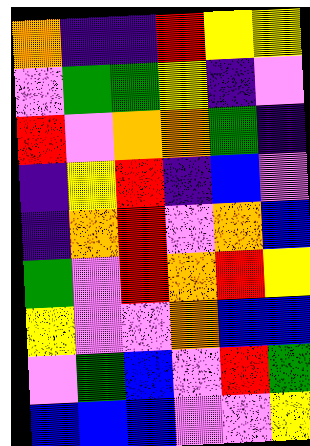[["orange", "indigo", "indigo", "red", "yellow", "yellow"], ["violet", "green", "green", "yellow", "indigo", "violet"], ["red", "violet", "orange", "orange", "green", "indigo"], ["indigo", "yellow", "red", "indigo", "blue", "violet"], ["indigo", "orange", "red", "violet", "orange", "blue"], ["green", "violet", "red", "orange", "red", "yellow"], ["yellow", "violet", "violet", "orange", "blue", "blue"], ["violet", "green", "blue", "violet", "red", "green"], ["blue", "blue", "blue", "violet", "violet", "yellow"]]